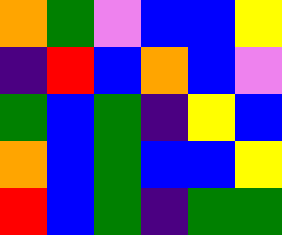[["orange", "green", "violet", "blue", "blue", "yellow"], ["indigo", "red", "blue", "orange", "blue", "violet"], ["green", "blue", "green", "indigo", "yellow", "blue"], ["orange", "blue", "green", "blue", "blue", "yellow"], ["red", "blue", "green", "indigo", "green", "green"]]